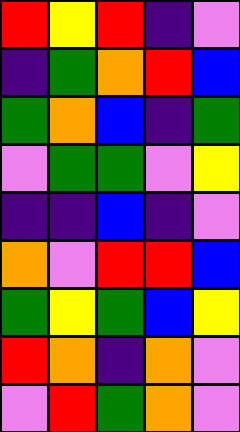[["red", "yellow", "red", "indigo", "violet"], ["indigo", "green", "orange", "red", "blue"], ["green", "orange", "blue", "indigo", "green"], ["violet", "green", "green", "violet", "yellow"], ["indigo", "indigo", "blue", "indigo", "violet"], ["orange", "violet", "red", "red", "blue"], ["green", "yellow", "green", "blue", "yellow"], ["red", "orange", "indigo", "orange", "violet"], ["violet", "red", "green", "orange", "violet"]]